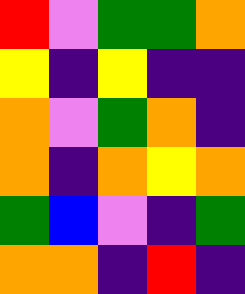[["red", "violet", "green", "green", "orange"], ["yellow", "indigo", "yellow", "indigo", "indigo"], ["orange", "violet", "green", "orange", "indigo"], ["orange", "indigo", "orange", "yellow", "orange"], ["green", "blue", "violet", "indigo", "green"], ["orange", "orange", "indigo", "red", "indigo"]]